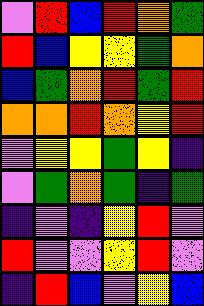[["violet", "red", "blue", "red", "orange", "green"], ["red", "blue", "yellow", "yellow", "green", "orange"], ["blue", "green", "orange", "red", "green", "red"], ["orange", "orange", "red", "orange", "yellow", "red"], ["violet", "yellow", "yellow", "green", "yellow", "indigo"], ["violet", "green", "orange", "green", "indigo", "green"], ["indigo", "violet", "indigo", "yellow", "red", "violet"], ["red", "violet", "violet", "yellow", "red", "violet"], ["indigo", "red", "blue", "violet", "yellow", "blue"]]